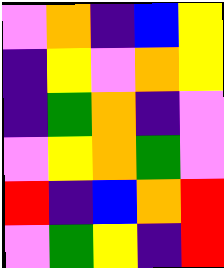[["violet", "orange", "indigo", "blue", "yellow"], ["indigo", "yellow", "violet", "orange", "yellow"], ["indigo", "green", "orange", "indigo", "violet"], ["violet", "yellow", "orange", "green", "violet"], ["red", "indigo", "blue", "orange", "red"], ["violet", "green", "yellow", "indigo", "red"]]